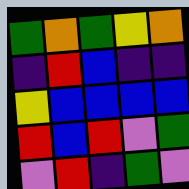[["green", "orange", "green", "yellow", "orange"], ["indigo", "red", "blue", "indigo", "indigo"], ["yellow", "blue", "blue", "blue", "blue"], ["red", "blue", "red", "violet", "green"], ["violet", "red", "indigo", "green", "violet"]]